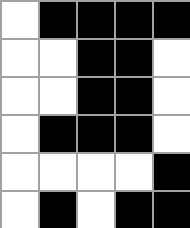[["white", "black", "black", "black", "black"], ["white", "white", "black", "black", "white"], ["white", "white", "black", "black", "white"], ["white", "black", "black", "black", "white"], ["white", "white", "white", "white", "black"], ["white", "black", "white", "black", "black"]]